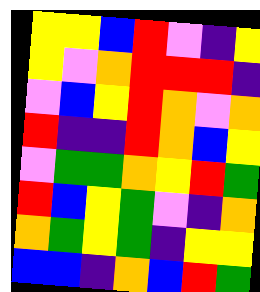[["yellow", "yellow", "blue", "red", "violet", "indigo", "yellow"], ["yellow", "violet", "orange", "red", "red", "red", "indigo"], ["violet", "blue", "yellow", "red", "orange", "violet", "orange"], ["red", "indigo", "indigo", "red", "orange", "blue", "yellow"], ["violet", "green", "green", "orange", "yellow", "red", "green"], ["red", "blue", "yellow", "green", "violet", "indigo", "orange"], ["orange", "green", "yellow", "green", "indigo", "yellow", "yellow"], ["blue", "blue", "indigo", "orange", "blue", "red", "green"]]